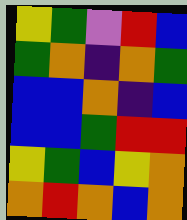[["yellow", "green", "violet", "red", "blue"], ["green", "orange", "indigo", "orange", "green"], ["blue", "blue", "orange", "indigo", "blue"], ["blue", "blue", "green", "red", "red"], ["yellow", "green", "blue", "yellow", "orange"], ["orange", "red", "orange", "blue", "orange"]]